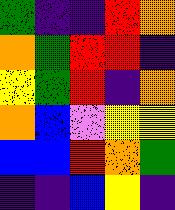[["green", "indigo", "indigo", "red", "orange"], ["orange", "green", "red", "red", "indigo"], ["yellow", "green", "red", "indigo", "orange"], ["orange", "blue", "violet", "yellow", "yellow"], ["blue", "blue", "red", "orange", "green"], ["indigo", "indigo", "blue", "yellow", "indigo"]]